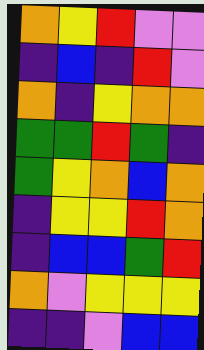[["orange", "yellow", "red", "violet", "violet"], ["indigo", "blue", "indigo", "red", "violet"], ["orange", "indigo", "yellow", "orange", "orange"], ["green", "green", "red", "green", "indigo"], ["green", "yellow", "orange", "blue", "orange"], ["indigo", "yellow", "yellow", "red", "orange"], ["indigo", "blue", "blue", "green", "red"], ["orange", "violet", "yellow", "yellow", "yellow"], ["indigo", "indigo", "violet", "blue", "blue"]]